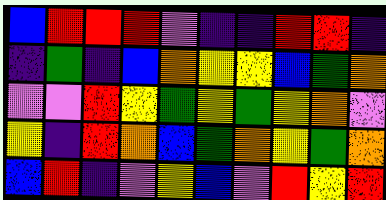[["blue", "red", "red", "red", "violet", "indigo", "indigo", "red", "red", "indigo"], ["indigo", "green", "indigo", "blue", "orange", "yellow", "yellow", "blue", "green", "orange"], ["violet", "violet", "red", "yellow", "green", "yellow", "green", "yellow", "orange", "violet"], ["yellow", "indigo", "red", "orange", "blue", "green", "orange", "yellow", "green", "orange"], ["blue", "red", "indigo", "violet", "yellow", "blue", "violet", "red", "yellow", "red"]]